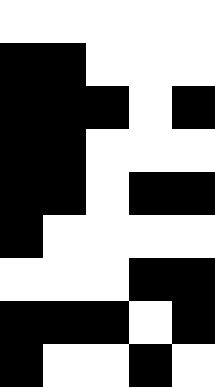[["white", "white", "white", "white", "white"], ["black", "black", "white", "white", "white"], ["black", "black", "black", "white", "black"], ["black", "black", "white", "white", "white"], ["black", "black", "white", "black", "black"], ["black", "white", "white", "white", "white"], ["white", "white", "white", "black", "black"], ["black", "black", "black", "white", "black"], ["black", "white", "white", "black", "white"]]